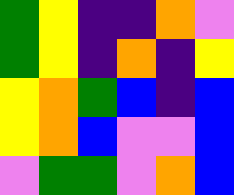[["green", "yellow", "indigo", "indigo", "orange", "violet"], ["green", "yellow", "indigo", "orange", "indigo", "yellow"], ["yellow", "orange", "green", "blue", "indigo", "blue"], ["yellow", "orange", "blue", "violet", "violet", "blue"], ["violet", "green", "green", "violet", "orange", "blue"]]